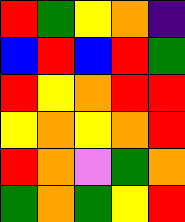[["red", "green", "yellow", "orange", "indigo"], ["blue", "red", "blue", "red", "green"], ["red", "yellow", "orange", "red", "red"], ["yellow", "orange", "yellow", "orange", "red"], ["red", "orange", "violet", "green", "orange"], ["green", "orange", "green", "yellow", "red"]]